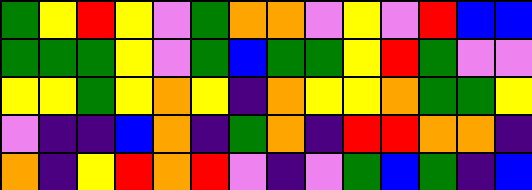[["green", "yellow", "red", "yellow", "violet", "green", "orange", "orange", "violet", "yellow", "violet", "red", "blue", "blue"], ["green", "green", "green", "yellow", "violet", "green", "blue", "green", "green", "yellow", "red", "green", "violet", "violet"], ["yellow", "yellow", "green", "yellow", "orange", "yellow", "indigo", "orange", "yellow", "yellow", "orange", "green", "green", "yellow"], ["violet", "indigo", "indigo", "blue", "orange", "indigo", "green", "orange", "indigo", "red", "red", "orange", "orange", "indigo"], ["orange", "indigo", "yellow", "red", "orange", "red", "violet", "indigo", "violet", "green", "blue", "green", "indigo", "blue"]]